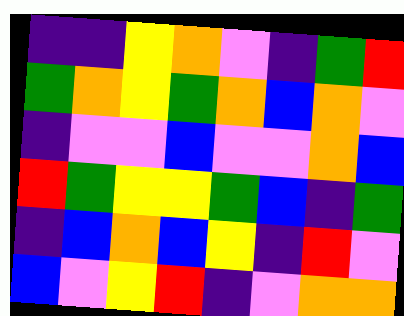[["indigo", "indigo", "yellow", "orange", "violet", "indigo", "green", "red"], ["green", "orange", "yellow", "green", "orange", "blue", "orange", "violet"], ["indigo", "violet", "violet", "blue", "violet", "violet", "orange", "blue"], ["red", "green", "yellow", "yellow", "green", "blue", "indigo", "green"], ["indigo", "blue", "orange", "blue", "yellow", "indigo", "red", "violet"], ["blue", "violet", "yellow", "red", "indigo", "violet", "orange", "orange"]]